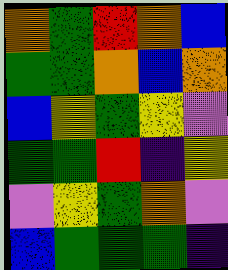[["orange", "green", "red", "orange", "blue"], ["green", "green", "orange", "blue", "orange"], ["blue", "yellow", "green", "yellow", "violet"], ["green", "green", "red", "indigo", "yellow"], ["violet", "yellow", "green", "orange", "violet"], ["blue", "green", "green", "green", "indigo"]]